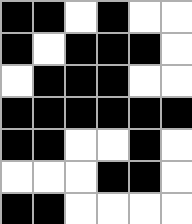[["black", "black", "white", "black", "white", "white"], ["black", "white", "black", "black", "black", "white"], ["white", "black", "black", "black", "white", "white"], ["black", "black", "black", "black", "black", "black"], ["black", "black", "white", "white", "black", "white"], ["white", "white", "white", "black", "black", "white"], ["black", "black", "white", "white", "white", "white"]]